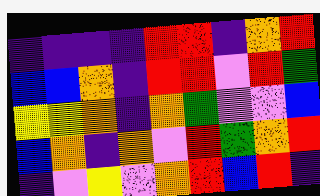[["indigo", "indigo", "indigo", "indigo", "red", "red", "indigo", "orange", "red"], ["blue", "blue", "orange", "indigo", "red", "red", "violet", "red", "green"], ["yellow", "yellow", "orange", "indigo", "orange", "green", "violet", "violet", "blue"], ["blue", "orange", "indigo", "orange", "violet", "red", "green", "orange", "red"], ["indigo", "violet", "yellow", "violet", "orange", "red", "blue", "red", "indigo"]]